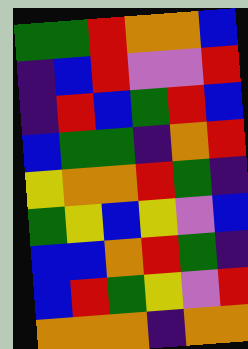[["green", "green", "red", "orange", "orange", "blue"], ["indigo", "blue", "red", "violet", "violet", "red"], ["indigo", "red", "blue", "green", "red", "blue"], ["blue", "green", "green", "indigo", "orange", "red"], ["yellow", "orange", "orange", "red", "green", "indigo"], ["green", "yellow", "blue", "yellow", "violet", "blue"], ["blue", "blue", "orange", "red", "green", "indigo"], ["blue", "red", "green", "yellow", "violet", "red"], ["orange", "orange", "orange", "indigo", "orange", "orange"]]